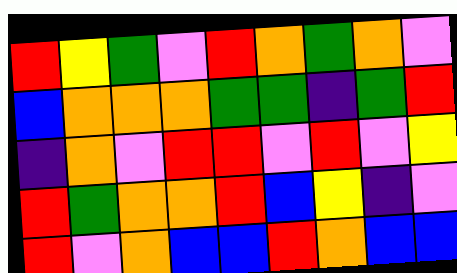[["red", "yellow", "green", "violet", "red", "orange", "green", "orange", "violet"], ["blue", "orange", "orange", "orange", "green", "green", "indigo", "green", "red"], ["indigo", "orange", "violet", "red", "red", "violet", "red", "violet", "yellow"], ["red", "green", "orange", "orange", "red", "blue", "yellow", "indigo", "violet"], ["red", "violet", "orange", "blue", "blue", "red", "orange", "blue", "blue"]]